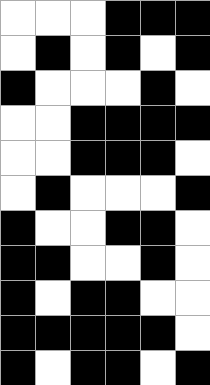[["white", "white", "white", "black", "black", "black"], ["white", "black", "white", "black", "white", "black"], ["black", "white", "white", "white", "black", "white"], ["white", "white", "black", "black", "black", "black"], ["white", "white", "black", "black", "black", "white"], ["white", "black", "white", "white", "white", "black"], ["black", "white", "white", "black", "black", "white"], ["black", "black", "white", "white", "black", "white"], ["black", "white", "black", "black", "white", "white"], ["black", "black", "black", "black", "black", "white"], ["black", "white", "black", "black", "white", "black"]]